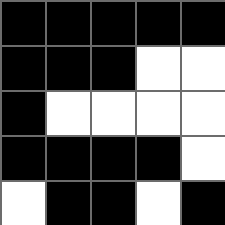[["black", "black", "black", "black", "black"], ["black", "black", "black", "white", "white"], ["black", "white", "white", "white", "white"], ["black", "black", "black", "black", "white"], ["white", "black", "black", "white", "black"]]